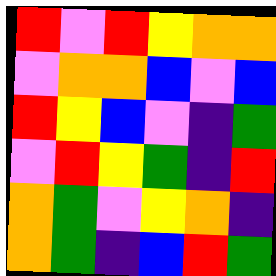[["red", "violet", "red", "yellow", "orange", "orange"], ["violet", "orange", "orange", "blue", "violet", "blue"], ["red", "yellow", "blue", "violet", "indigo", "green"], ["violet", "red", "yellow", "green", "indigo", "red"], ["orange", "green", "violet", "yellow", "orange", "indigo"], ["orange", "green", "indigo", "blue", "red", "green"]]